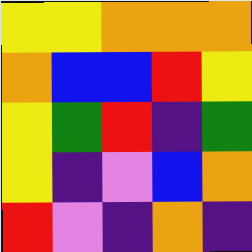[["yellow", "yellow", "orange", "orange", "orange"], ["orange", "blue", "blue", "red", "yellow"], ["yellow", "green", "red", "indigo", "green"], ["yellow", "indigo", "violet", "blue", "orange"], ["red", "violet", "indigo", "orange", "indigo"]]